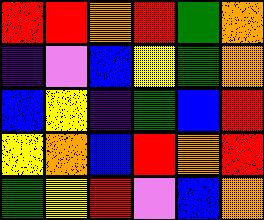[["red", "red", "orange", "red", "green", "orange"], ["indigo", "violet", "blue", "yellow", "green", "orange"], ["blue", "yellow", "indigo", "green", "blue", "red"], ["yellow", "orange", "blue", "red", "orange", "red"], ["green", "yellow", "red", "violet", "blue", "orange"]]